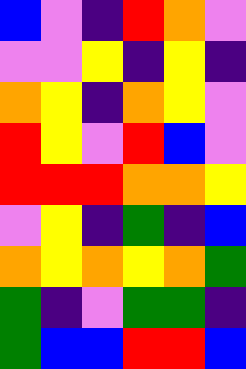[["blue", "violet", "indigo", "red", "orange", "violet"], ["violet", "violet", "yellow", "indigo", "yellow", "indigo"], ["orange", "yellow", "indigo", "orange", "yellow", "violet"], ["red", "yellow", "violet", "red", "blue", "violet"], ["red", "red", "red", "orange", "orange", "yellow"], ["violet", "yellow", "indigo", "green", "indigo", "blue"], ["orange", "yellow", "orange", "yellow", "orange", "green"], ["green", "indigo", "violet", "green", "green", "indigo"], ["green", "blue", "blue", "red", "red", "blue"]]